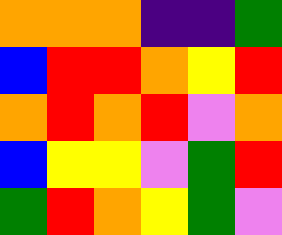[["orange", "orange", "orange", "indigo", "indigo", "green"], ["blue", "red", "red", "orange", "yellow", "red"], ["orange", "red", "orange", "red", "violet", "orange"], ["blue", "yellow", "yellow", "violet", "green", "red"], ["green", "red", "orange", "yellow", "green", "violet"]]